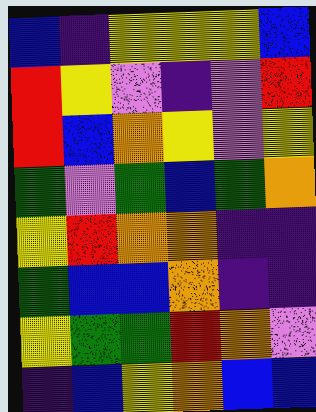[["blue", "indigo", "yellow", "yellow", "yellow", "blue"], ["red", "yellow", "violet", "indigo", "violet", "red"], ["red", "blue", "orange", "yellow", "violet", "yellow"], ["green", "violet", "green", "blue", "green", "orange"], ["yellow", "red", "orange", "orange", "indigo", "indigo"], ["green", "blue", "blue", "orange", "indigo", "indigo"], ["yellow", "green", "green", "red", "orange", "violet"], ["indigo", "blue", "yellow", "orange", "blue", "blue"]]